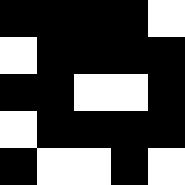[["black", "black", "black", "black", "white"], ["white", "black", "black", "black", "black"], ["black", "black", "white", "white", "black"], ["white", "black", "black", "black", "black"], ["black", "white", "white", "black", "white"]]